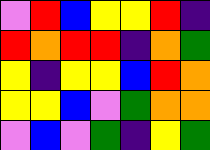[["violet", "red", "blue", "yellow", "yellow", "red", "indigo"], ["red", "orange", "red", "red", "indigo", "orange", "green"], ["yellow", "indigo", "yellow", "yellow", "blue", "red", "orange"], ["yellow", "yellow", "blue", "violet", "green", "orange", "orange"], ["violet", "blue", "violet", "green", "indigo", "yellow", "green"]]